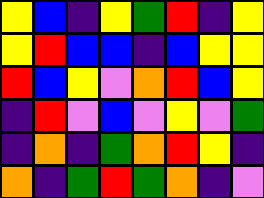[["yellow", "blue", "indigo", "yellow", "green", "red", "indigo", "yellow"], ["yellow", "red", "blue", "blue", "indigo", "blue", "yellow", "yellow"], ["red", "blue", "yellow", "violet", "orange", "red", "blue", "yellow"], ["indigo", "red", "violet", "blue", "violet", "yellow", "violet", "green"], ["indigo", "orange", "indigo", "green", "orange", "red", "yellow", "indigo"], ["orange", "indigo", "green", "red", "green", "orange", "indigo", "violet"]]